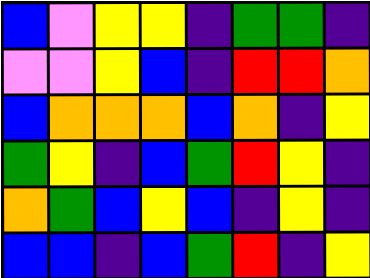[["blue", "violet", "yellow", "yellow", "indigo", "green", "green", "indigo"], ["violet", "violet", "yellow", "blue", "indigo", "red", "red", "orange"], ["blue", "orange", "orange", "orange", "blue", "orange", "indigo", "yellow"], ["green", "yellow", "indigo", "blue", "green", "red", "yellow", "indigo"], ["orange", "green", "blue", "yellow", "blue", "indigo", "yellow", "indigo"], ["blue", "blue", "indigo", "blue", "green", "red", "indigo", "yellow"]]